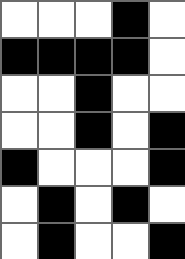[["white", "white", "white", "black", "white"], ["black", "black", "black", "black", "white"], ["white", "white", "black", "white", "white"], ["white", "white", "black", "white", "black"], ["black", "white", "white", "white", "black"], ["white", "black", "white", "black", "white"], ["white", "black", "white", "white", "black"]]